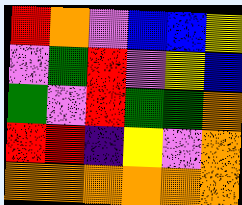[["red", "orange", "violet", "blue", "blue", "yellow"], ["violet", "green", "red", "violet", "yellow", "blue"], ["green", "violet", "red", "green", "green", "orange"], ["red", "red", "indigo", "yellow", "violet", "orange"], ["orange", "orange", "orange", "orange", "orange", "orange"]]